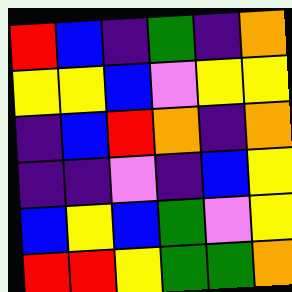[["red", "blue", "indigo", "green", "indigo", "orange"], ["yellow", "yellow", "blue", "violet", "yellow", "yellow"], ["indigo", "blue", "red", "orange", "indigo", "orange"], ["indigo", "indigo", "violet", "indigo", "blue", "yellow"], ["blue", "yellow", "blue", "green", "violet", "yellow"], ["red", "red", "yellow", "green", "green", "orange"]]